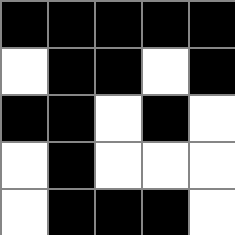[["black", "black", "black", "black", "black"], ["white", "black", "black", "white", "black"], ["black", "black", "white", "black", "white"], ["white", "black", "white", "white", "white"], ["white", "black", "black", "black", "white"]]